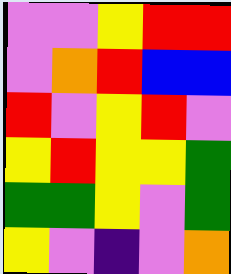[["violet", "violet", "yellow", "red", "red"], ["violet", "orange", "red", "blue", "blue"], ["red", "violet", "yellow", "red", "violet"], ["yellow", "red", "yellow", "yellow", "green"], ["green", "green", "yellow", "violet", "green"], ["yellow", "violet", "indigo", "violet", "orange"]]